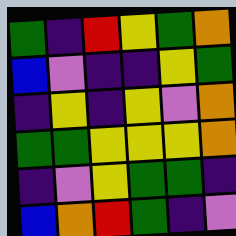[["green", "indigo", "red", "yellow", "green", "orange"], ["blue", "violet", "indigo", "indigo", "yellow", "green"], ["indigo", "yellow", "indigo", "yellow", "violet", "orange"], ["green", "green", "yellow", "yellow", "yellow", "orange"], ["indigo", "violet", "yellow", "green", "green", "indigo"], ["blue", "orange", "red", "green", "indigo", "violet"]]